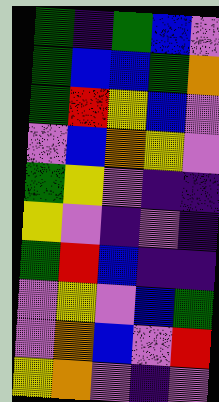[["green", "indigo", "green", "blue", "violet"], ["green", "blue", "blue", "green", "orange"], ["green", "red", "yellow", "blue", "violet"], ["violet", "blue", "orange", "yellow", "violet"], ["green", "yellow", "violet", "indigo", "indigo"], ["yellow", "violet", "indigo", "violet", "indigo"], ["green", "red", "blue", "indigo", "indigo"], ["violet", "yellow", "violet", "blue", "green"], ["violet", "orange", "blue", "violet", "red"], ["yellow", "orange", "violet", "indigo", "violet"]]